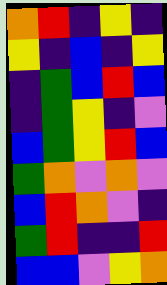[["orange", "red", "indigo", "yellow", "indigo"], ["yellow", "indigo", "blue", "indigo", "yellow"], ["indigo", "green", "blue", "red", "blue"], ["indigo", "green", "yellow", "indigo", "violet"], ["blue", "green", "yellow", "red", "blue"], ["green", "orange", "violet", "orange", "violet"], ["blue", "red", "orange", "violet", "indigo"], ["green", "red", "indigo", "indigo", "red"], ["blue", "blue", "violet", "yellow", "orange"]]